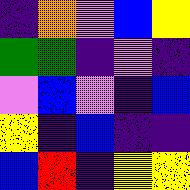[["indigo", "orange", "violet", "blue", "yellow"], ["green", "green", "indigo", "violet", "indigo"], ["violet", "blue", "violet", "indigo", "blue"], ["yellow", "indigo", "blue", "indigo", "indigo"], ["blue", "red", "indigo", "yellow", "yellow"]]